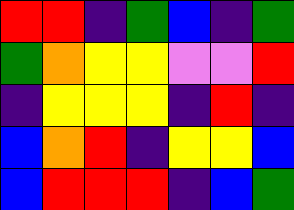[["red", "red", "indigo", "green", "blue", "indigo", "green"], ["green", "orange", "yellow", "yellow", "violet", "violet", "red"], ["indigo", "yellow", "yellow", "yellow", "indigo", "red", "indigo"], ["blue", "orange", "red", "indigo", "yellow", "yellow", "blue"], ["blue", "red", "red", "red", "indigo", "blue", "green"]]